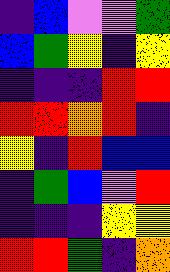[["indigo", "blue", "violet", "violet", "green"], ["blue", "green", "yellow", "indigo", "yellow"], ["indigo", "indigo", "indigo", "red", "red"], ["red", "red", "orange", "red", "indigo"], ["yellow", "indigo", "red", "blue", "blue"], ["indigo", "green", "blue", "violet", "red"], ["indigo", "indigo", "indigo", "yellow", "yellow"], ["red", "red", "green", "indigo", "orange"]]